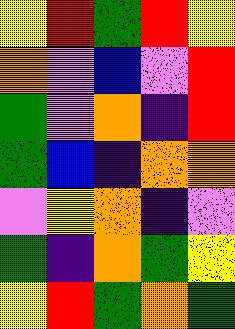[["yellow", "red", "green", "red", "yellow"], ["orange", "violet", "blue", "violet", "red"], ["green", "violet", "orange", "indigo", "red"], ["green", "blue", "indigo", "orange", "orange"], ["violet", "yellow", "orange", "indigo", "violet"], ["green", "indigo", "orange", "green", "yellow"], ["yellow", "red", "green", "orange", "green"]]